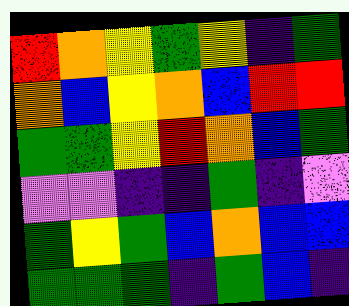[["red", "orange", "yellow", "green", "yellow", "indigo", "green"], ["orange", "blue", "yellow", "orange", "blue", "red", "red"], ["green", "green", "yellow", "red", "orange", "blue", "green"], ["violet", "violet", "indigo", "indigo", "green", "indigo", "violet"], ["green", "yellow", "green", "blue", "orange", "blue", "blue"], ["green", "green", "green", "indigo", "green", "blue", "indigo"]]